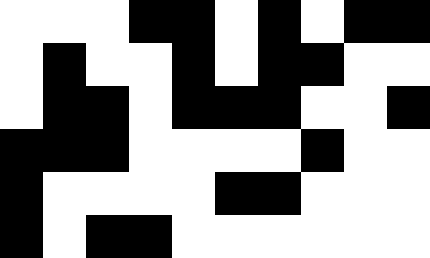[["white", "white", "white", "black", "black", "white", "black", "white", "black", "black"], ["white", "black", "white", "white", "black", "white", "black", "black", "white", "white"], ["white", "black", "black", "white", "black", "black", "black", "white", "white", "black"], ["black", "black", "black", "white", "white", "white", "white", "black", "white", "white"], ["black", "white", "white", "white", "white", "black", "black", "white", "white", "white"], ["black", "white", "black", "black", "white", "white", "white", "white", "white", "white"]]